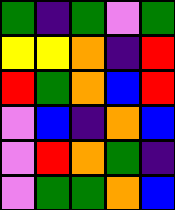[["green", "indigo", "green", "violet", "green"], ["yellow", "yellow", "orange", "indigo", "red"], ["red", "green", "orange", "blue", "red"], ["violet", "blue", "indigo", "orange", "blue"], ["violet", "red", "orange", "green", "indigo"], ["violet", "green", "green", "orange", "blue"]]